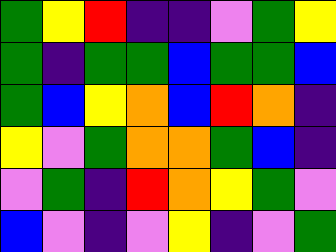[["green", "yellow", "red", "indigo", "indigo", "violet", "green", "yellow"], ["green", "indigo", "green", "green", "blue", "green", "green", "blue"], ["green", "blue", "yellow", "orange", "blue", "red", "orange", "indigo"], ["yellow", "violet", "green", "orange", "orange", "green", "blue", "indigo"], ["violet", "green", "indigo", "red", "orange", "yellow", "green", "violet"], ["blue", "violet", "indigo", "violet", "yellow", "indigo", "violet", "green"]]